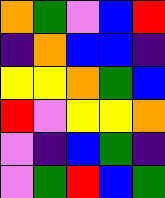[["orange", "green", "violet", "blue", "red"], ["indigo", "orange", "blue", "blue", "indigo"], ["yellow", "yellow", "orange", "green", "blue"], ["red", "violet", "yellow", "yellow", "orange"], ["violet", "indigo", "blue", "green", "indigo"], ["violet", "green", "red", "blue", "green"]]